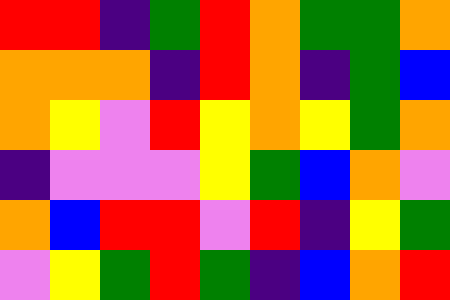[["red", "red", "indigo", "green", "red", "orange", "green", "green", "orange"], ["orange", "orange", "orange", "indigo", "red", "orange", "indigo", "green", "blue"], ["orange", "yellow", "violet", "red", "yellow", "orange", "yellow", "green", "orange"], ["indigo", "violet", "violet", "violet", "yellow", "green", "blue", "orange", "violet"], ["orange", "blue", "red", "red", "violet", "red", "indigo", "yellow", "green"], ["violet", "yellow", "green", "red", "green", "indigo", "blue", "orange", "red"]]